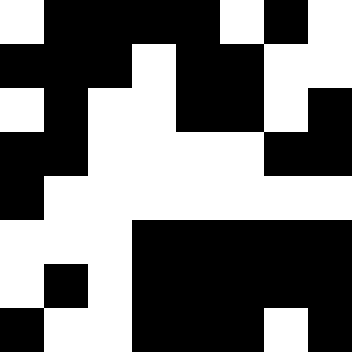[["white", "black", "black", "black", "black", "white", "black", "white"], ["black", "black", "black", "white", "black", "black", "white", "white"], ["white", "black", "white", "white", "black", "black", "white", "black"], ["black", "black", "white", "white", "white", "white", "black", "black"], ["black", "white", "white", "white", "white", "white", "white", "white"], ["white", "white", "white", "black", "black", "black", "black", "black"], ["white", "black", "white", "black", "black", "black", "black", "black"], ["black", "white", "white", "black", "black", "black", "white", "black"]]